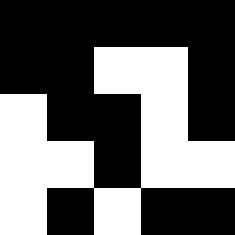[["black", "black", "black", "black", "black"], ["black", "black", "white", "white", "black"], ["white", "black", "black", "white", "black"], ["white", "white", "black", "white", "white"], ["white", "black", "white", "black", "black"]]